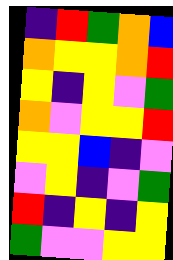[["indigo", "red", "green", "orange", "blue"], ["orange", "yellow", "yellow", "orange", "red"], ["yellow", "indigo", "yellow", "violet", "green"], ["orange", "violet", "yellow", "yellow", "red"], ["yellow", "yellow", "blue", "indigo", "violet"], ["violet", "yellow", "indigo", "violet", "green"], ["red", "indigo", "yellow", "indigo", "yellow"], ["green", "violet", "violet", "yellow", "yellow"]]